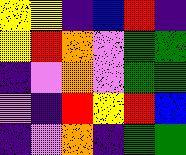[["yellow", "yellow", "indigo", "blue", "red", "indigo"], ["yellow", "red", "orange", "violet", "green", "green"], ["indigo", "violet", "orange", "violet", "green", "green"], ["violet", "indigo", "red", "yellow", "red", "blue"], ["indigo", "violet", "orange", "indigo", "green", "green"]]